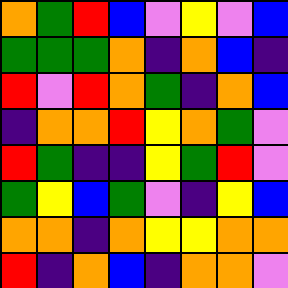[["orange", "green", "red", "blue", "violet", "yellow", "violet", "blue"], ["green", "green", "green", "orange", "indigo", "orange", "blue", "indigo"], ["red", "violet", "red", "orange", "green", "indigo", "orange", "blue"], ["indigo", "orange", "orange", "red", "yellow", "orange", "green", "violet"], ["red", "green", "indigo", "indigo", "yellow", "green", "red", "violet"], ["green", "yellow", "blue", "green", "violet", "indigo", "yellow", "blue"], ["orange", "orange", "indigo", "orange", "yellow", "yellow", "orange", "orange"], ["red", "indigo", "orange", "blue", "indigo", "orange", "orange", "violet"]]